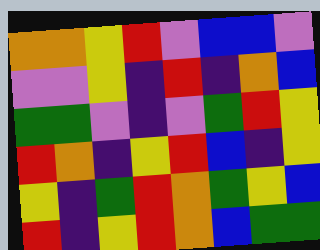[["orange", "orange", "yellow", "red", "violet", "blue", "blue", "violet"], ["violet", "violet", "yellow", "indigo", "red", "indigo", "orange", "blue"], ["green", "green", "violet", "indigo", "violet", "green", "red", "yellow"], ["red", "orange", "indigo", "yellow", "red", "blue", "indigo", "yellow"], ["yellow", "indigo", "green", "red", "orange", "green", "yellow", "blue"], ["red", "indigo", "yellow", "red", "orange", "blue", "green", "green"]]